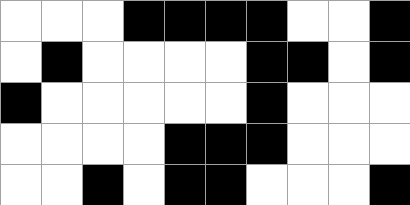[["white", "white", "white", "black", "black", "black", "black", "white", "white", "black"], ["white", "black", "white", "white", "white", "white", "black", "black", "white", "black"], ["black", "white", "white", "white", "white", "white", "black", "white", "white", "white"], ["white", "white", "white", "white", "black", "black", "black", "white", "white", "white"], ["white", "white", "black", "white", "black", "black", "white", "white", "white", "black"]]